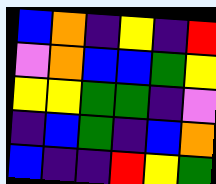[["blue", "orange", "indigo", "yellow", "indigo", "red"], ["violet", "orange", "blue", "blue", "green", "yellow"], ["yellow", "yellow", "green", "green", "indigo", "violet"], ["indigo", "blue", "green", "indigo", "blue", "orange"], ["blue", "indigo", "indigo", "red", "yellow", "green"]]